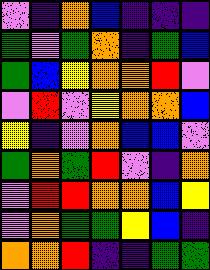[["violet", "indigo", "orange", "blue", "indigo", "indigo", "indigo"], ["green", "violet", "green", "orange", "indigo", "green", "blue"], ["green", "blue", "yellow", "orange", "orange", "red", "violet"], ["violet", "red", "violet", "yellow", "orange", "orange", "blue"], ["yellow", "indigo", "violet", "orange", "blue", "blue", "violet"], ["green", "orange", "green", "red", "violet", "indigo", "orange"], ["violet", "red", "red", "orange", "orange", "blue", "yellow"], ["violet", "orange", "green", "green", "yellow", "blue", "indigo"], ["orange", "orange", "red", "indigo", "indigo", "green", "green"]]